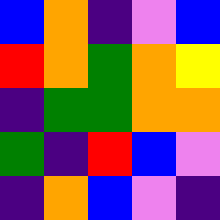[["blue", "orange", "indigo", "violet", "blue"], ["red", "orange", "green", "orange", "yellow"], ["indigo", "green", "green", "orange", "orange"], ["green", "indigo", "red", "blue", "violet"], ["indigo", "orange", "blue", "violet", "indigo"]]